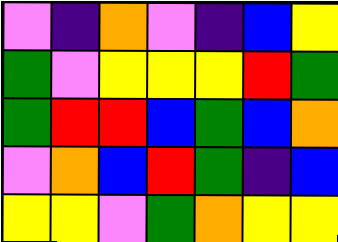[["violet", "indigo", "orange", "violet", "indigo", "blue", "yellow"], ["green", "violet", "yellow", "yellow", "yellow", "red", "green"], ["green", "red", "red", "blue", "green", "blue", "orange"], ["violet", "orange", "blue", "red", "green", "indigo", "blue"], ["yellow", "yellow", "violet", "green", "orange", "yellow", "yellow"]]